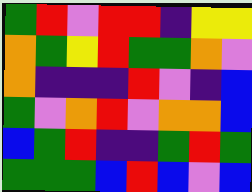[["green", "red", "violet", "red", "red", "indigo", "yellow", "yellow"], ["orange", "green", "yellow", "red", "green", "green", "orange", "violet"], ["orange", "indigo", "indigo", "indigo", "red", "violet", "indigo", "blue"], ["green", "violet", "orange", "red", "violet", "orange", "orange", "blue"], ["blue", "green", "red", "indigo", "indigo", "green", "red", "green"], ["green", "green", "green", "blue", "red", "blue", "violet", "blue"]]